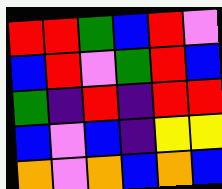[["red", "red", "green", "blue", "red", "violet"], ["blue", "red", "violet", "green", "red", "blue"], ["green", "indigo", "red", "indigo", "red", "red"], ["blue", "violet", "blue", "indigo", "yellow", "yellow"], ["orange", "violet", "orange", "blue", "orange", "blue"]]